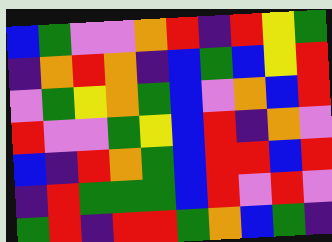[["blue", "green", "violet", "violet", "orange", "red", "indigo", "red", "yellow", "green"], ["indigo", "orange", "red", "orange", "indigo", "blue", "green", "blue", "yellow", "red"], ["violet", "green", "yellow", "orange", "green", "blue", "violet", "orange", "blue", "red"], ["red", "violet", "violet", "green", "yellow", "blue", "red", "indigo", "orange", "violet"], ["blue", "indigo", "red", "orange", "green", "blue", "red", "red", "blue", "red"], ["indigo", "red", "green", "green", "green", "blue", "red", "violet", "red", "violet"], ["green", "red", "indigo", "red", "red", "green", "orange", "blue", "green", "indigo"]]